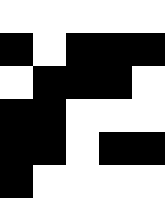[["white", "white", "white", "white", "white"], ["black", "white", "black", "black", "black"], ["white", "black", "black", "black", "white"], ["black", "black", "white", "white", "white"], ["black", "black", "white", "black", "black"], ["black", "white", "white", "white", "white"]]